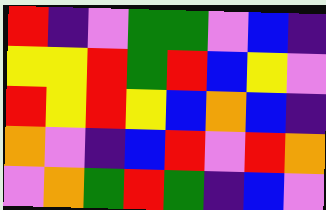[["red", "indigo", "violet", "green", "green", "violet", "blue", "indigo"], ["yellow", "yellow", "red", "green", "red", "blue", "yellow", "violet"], ["red", "yellow", "red", "yellow", "blue", "orange", "blue", "indigo"], ["orange", "violet", "indigo", "blue", "red", "violet", "red", "orange"], ["violet", "orange", "green", "red", "green", "indigo", "blue", "violet"]]